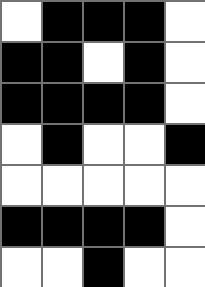[["white", "black", "black", "black", "white"], ["black", "black", "white", "black", "white"], ["black", "black", "black", "black", "white"], ["white", "black", "white", "white", "black"], ["white", "white", "white", "white", "white"], ["black", "black", "black", "black", "white"], ["white", "white", "black", "white", "white"]]